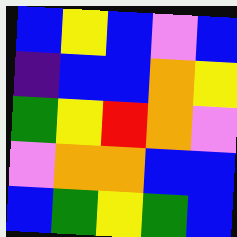[["blue", "yellow", "blue", "violet", "blue"], ["indigo", "blue", "blue", "orange", "yellow"], ["green", "yellow", "red", "orange", "violet"], ["violet", "orange", "orange", "blue", "blue"], ["blue", "green", "yellow", "green", "blue"]]